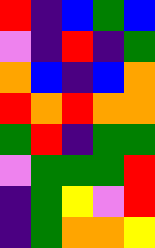[["red", "indigo", "blue", "green", "blue"], ["violet", "indigo", "red", "indigo", "green"], ["orange", "blue", "indigo", "blue", "orange"], ["red", "orange", "red", "orange", "orange"], ["green", "red", "indigo", "green", "green"], ["violet", "green", "green", "green", "red"], ["indigo", "green", "yellow", "violet", "red"], ["indigo", "green", "orange", "orange", "yellow"]]